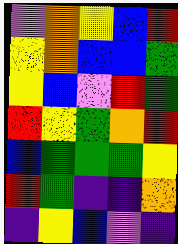[["violet", "orange", "yellow", "blue", "red"], ["yellow", "orange", "blue", "blue", "green"], ["yellow", "blue", "violet", "red", "green"], ["red", "yellow", "green", "orange", "red"], ["blue", "green", "green", "green", "yellow"], ["red", "green", "indigo", "indigo", "orange"], ["indigo", "yellow", "blue", "violet", "indigo"]]